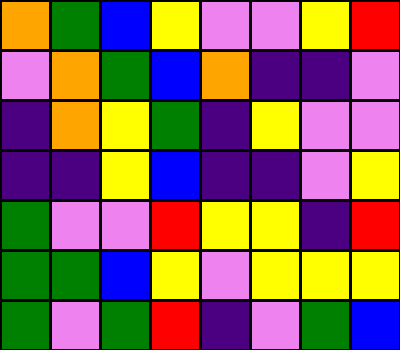[["orange", "green", "blue", "yellow", "violet", "violet", "yellow", "red"], ["violet", "orange", "green", "blue", "orange", "indigo", "indigo", "violet"], ["indigo", "orange", "yellow", "green", "indigo", "yellow", "violet", "violet"], ["indigo", "indigo", "yellow", "blue", "indigo", "indigo", "violet", "yellow"], ["green", "violet", "violet", "red", "yellow", "yellow", "indigo", "red"], ["green", "green", "blue", "yellow", "violet", "yellow", "yellow", "yellow"], ["green", "violet", "green", "red", "indigo", "violet", "green", "blue"]]